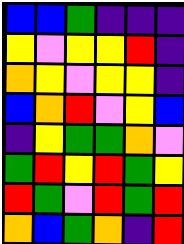[["blue", "blue", "green", "indigo", "indigo", "indigo"], ["yellow", "violet", "yellow", "yellow", "red", "indigo"], ["orange", "yellow", "violet", "yellow", "yellow", "indigo"], ["blue", "orange", "red", "violet", "yellow", "blue"], ["indigo", "yellow", "green", "green", "orange", "violet"], ["green", "red", "yellow", "red", "green", "yellow"], ["red", "green", "violet", "red", "green", "red"], ["orange", "blue", "green", "orange", "indigo", "red"]]